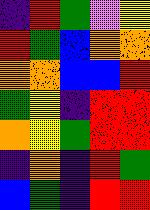[["indigo", "red", "green", "violet", "yellow"], ["red", "green", "blue", "orange", "orange"], ["orange", "orange", "blue", "blue", "red"], ["green", "yellow", "indigo", "red", "red"], ["orange", "yellow", "green", "red", "red"], ["indigo", "orange", "indigo", "red", "green"], ["blue", "green", "indigo", "red", "red"]]